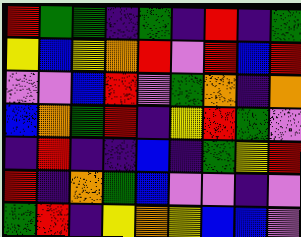[["red", "green", "green", "indigo", "green", "indigo", "red", "indigo", "green"], ["yellow", "blue", "yellow", "orange", "red", "violet", "red", "blue", "red"], ["violet", "violet", "blue", "red", "violet", "green", "orange", "indigo", "orange"], ["blue", "orange", "green", "red", "indigo", "yellow", "red", "green", "violet"], ["indigo", "red", "indigo", "indigo", "blue", "indigo", "green", "yellow", "red"], ["red", "indigo", "orange", "green", "blue", "violet", "violet", "indigo", "violet"], ["green", "red", "indigo", "yellow", "orange", "yellow", "blue", "blue", "violet"]]